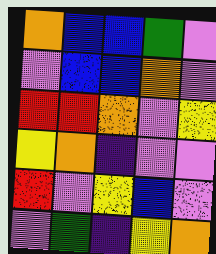[["orange", "blue", "blue", "green", "violet"], ["violet", "blue", "blue", "orange", "violet"], ["red", "red", "orange", "violet", "yellow"], ["yellow", "orange", "indigo", "violet", "violet"], ["red", "violet", "yellow", "blue", "violet"], ["violet", "green", "indigo", "yellow", "orange"]]